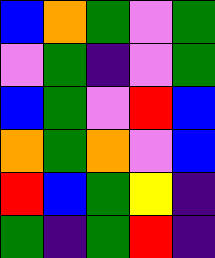[["blue", "orange", "green", "violet", "green"], ["violet", "green", "indigo", "violet", "green"], ["blue", "green", "violet", "red", "blue"], ["orange", "green", "orange", "violet", "blue"], ["red", "blue", "green", "yellow", "indigo"], ["green", "indigo", "green", "red", "indigo"]]